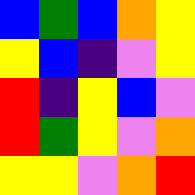[["blue", "green", "blue", "orange", "yellow"], ["yellow", "blue", "indigo", "violet", "yellow"], ["red", "indigo", "yellow", "blue", "violet"], ["red", "green", "yellow", "violet", "orange"], ["yellow", "yellow", "violet", "orange", "red"]]